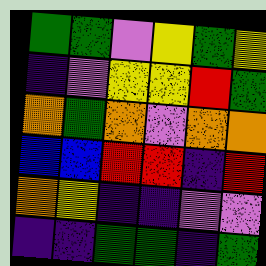[["green", "green", "violet", "yellow", "green", "yellow"], ["indigo", "violet", "yellow", "yellow", "red", "green"], ["orange", "green", "orange", "violet", "orange", "orange"], ["blue", "blue", "red", "red", "indigo", "red"], ["orange", "yellow", "indigo", "indigo", "violet", "violet"], ["indigo", "indigo", "green", "green", "indigo", "green"]]